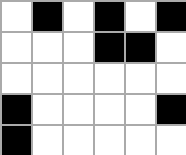[["white", "black", "white", "black", "white", "black"], ["white", "white", "white", "black", "black", "white"], ["white", "white", "white", "white", "white", "white"], ["black", "white", "white", "white", "white", "black"], ["black", "white", "white", "white", "white", "white"]]